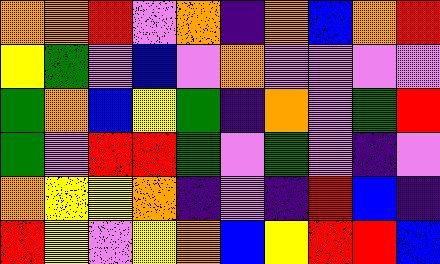[["orange", "orange", "red", "violet", "orange", "indigo", "orange", "blue", "orange", "red"], ["yellow", "green", "violet", "blue", "violet", "orange", "violet", "violet", "violet", "violet"], ["green", "orange", "blue", "yellow", "green", "indigo", "orange", "violet", "green", "red"], ["green", "violet", "red", "red", "green", "violet", "green", "violet", "indigo", "violet"], ["orange", "yellow", "yellow", "orange", "indigo", "violet", "indigo", "red", "blue", "indigo"], ["red", "yellow", "violet", "yellow", "orange", "blue", "yellow", "red", "red", "blue"]]